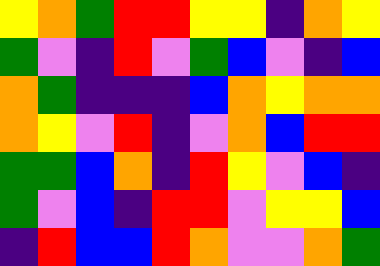[["yellow", "orange", "green", "red", "red", "yellow", "yellow", "indigo", "orange", "yellow"], ["green", "violet", "indigo", "red", "violet", "green", "blue", "violet", "indigo", "blue"], ["orange", "green", "indigo", "indigo", "indigo", "blue", "orange", "yellow", "orange", "orange"], ["orange", "yellow", "violet", "red", "indigo", "violet", "orange", "blue", "red", "red"], ["green", "green", "blue", "orange", "indigo", "red", "yellow", "violet", "blue", "indigo"], ["green", "violet", "blue", "indigo", "red", "red", "violet", "yellow", "yellow", "blue"], ["indigo", "red", "blue", "blue", "red", "orange", "violet", "violet", "orange", "green"]]